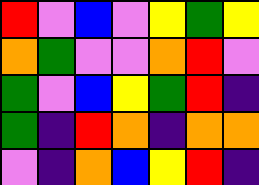[["red", "violet", "blue", "violet", "yellow", "green", "yellow"], ["orange", "green", "violet", "violet", "orange", "red", "violet"], ["green", "violet", "blue", "yellow", "green", "red", "indigo"], ["green", "indigo", "red", "orange", "indigo", "orange", "orange"], ["violet", "indigo", "orange", "blue", "yellow", "red", "indigo"]]